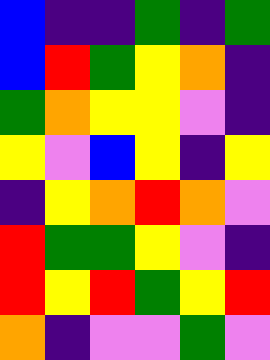[["blue", "indigo", "indigo", "green", "indigo", "green"], ["blue", "red", "green", "yellow", "orange", "indigo"], ["green", "orange", "yellow", "yellow", "violet", "indigo"], ["yellow", "violet", "blue", "yellow", "indigo", "yellow"], ["indigo", "yellow", "orange", "red", "orange", "violet"], ["red", "green", "green", "yellow", "violet", "indigo"], ["red", "yellow", "red", "green", "yellow", "red"], ["orange", "indigo", "violet", "violet", "green", "violet"]]